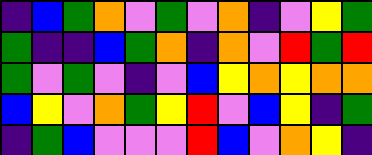[["indigo", "blue", "green", "orange", "violet", "green", "violet", "orange", "indigo", "violet", "yellow", "green"], ["green", "indigo", "indigo", "blue", "green", "orange", "indigo", "orange", "violet", "red", "green", "red"], ["green", "violet", "green", "violet", "indigo", "violet", "blue", "yellow", "orange", "yellow", "orange", "orange"], ["blue", "yellow", "violet", "orange", "green", "yellow", "red", "violet", "blue", "yellow", "indigo", "green"], ["indigo", "green", "blue", "violet", "violet", "violet", "red", "blue", "violet", "orange", "yellow", "indigo"]]